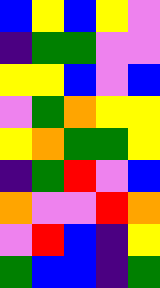[["blue", "yellow", "blue", "yellow", "violet"], ["indigo", "green", "green", "violet", "violet"], ["yellow", "yellow", "blue", "violet", "blue"], ["violet", "green", "orange", "yellow", "yellow"], ["yellow", "orange", "green", "green", "yellow"], ["indigo", "green", "red", "violet", "blue"], ["orange", "violet", "violet", "red", "orange"], ["violet", "red", "blue", "indigo", "yellow"], ["green", "blue", "blue", "indigo", "green"]]